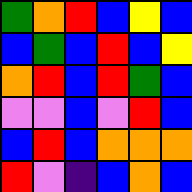[["green", "orange", "red", "blue", "yellow", "blue"], ["blue", "green", "blue", "red", "blue", "yellow"], ["orange", "red", "blue", "red", "green", "blue"], ["violet", "violet", "blue", "violet", "red", "blue"], ["blue", "red", "blue", "orange", "orange", "orange"], ["red", "violet", "indigo", "blue", "orange", "blue"]]